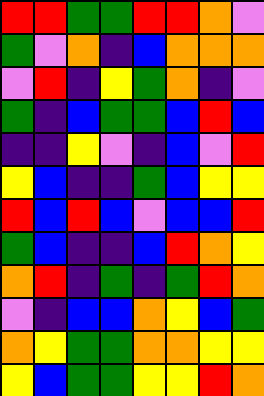[["red", "red", "green", "green", "red", "red", "orange", "violet"], ["green", "violet", "orange", "indigo", "blue", "orange", "orange", "orange"], ["violet", "red", "indigo", "yellow", "green", "orange", "indigo", "violet"], ["green", "indigo", "blue", "green", "green", "blue", "red", "blue"], ["indigo", "indigo", "yellow", "violet", "indigo", "blue", "violet", "red"], ["yellow", "blue", "indigo", "indigo", "green", "blue", "yellow", "yellow"], ["red", "blue", "red", "blue", "violet", "blue", "blue", "red"], ["green", "blue", "indigo", "indigo", "blue", "red", "orange", "yellow"], ["orange", "red", "indigo", "green", "indigo", "green", "red", "orange"], ["violet", "indigo", "blue", "blue", "orange", "yellow", "blue", "green"], ["orange", "yellow", "green", "green", "orange", "orange", "yellow", "yellow"], ["yellow", "blue", "green", "green", "yellow", "yellow", "red", "orange"]]